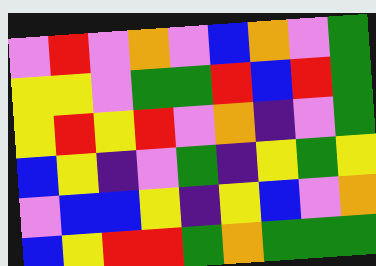[["violet", "red", "violet", "orange", "violet", "blue", "orange", "violet", "green"], ["yellow", "yellow", "violet", "green", "green", "red", "blue", "red", "green"], ["yellow", "red", "yellow", "red", "violet", "orange", "indigo", "violet", "green"], ["blue", "yellow", "indigo", "violet", "green", "indigo", "yellow", "green", "yellow"], ["violet", "blue", "blue", "yellow", "indigo", "yellow", "blue", "violet", "orange"], ["blue", "yellow", "red", "red", "green", "orange", "green", "green", "green"]]